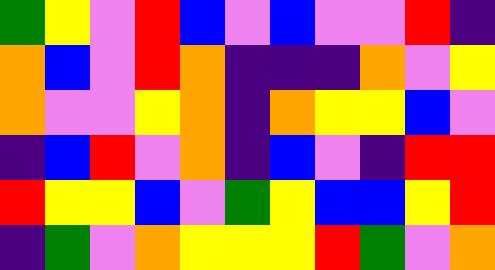[["green", "yellow", "violet", "red", "blue", "violet", "blue", "violet", "violet", "red", "indigo"], ["orange", "blue", "violet", "red", "orange", "indigo", "indigo", "indigo", "orange", "violet", "yellow"], ["orange", "violet", "violet", "yellow", "orange", "indigo", "orange", "yellow", "yellow", "blue", "violet"], ["indigo", "blue", "red", "violet", "orange", "indigo", "blue", "violet", "indigo", "red", "red"], ["red", "yellow", "yellow", "blue", "violet", "green", "yellow", "blue", "blue", "yellow", "red"], ["indigo", "green", "violet", "orange", "yellow", "yellow", "yellow", "red", "green", "violet", "orange"]]